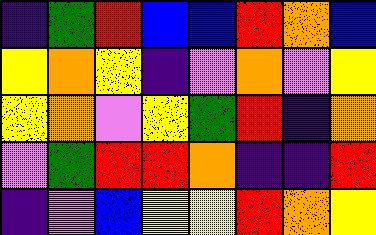[["indigo", "green", "red", "blue", "blue", "red", "orange", "blue"], ["yellow", "orange", "yellow", "indigo", "violet", "orange", "violet", "yellow"], ["yellow", "orange", "violet", "yellow", "green", "red", "indigo", "orange"], ["violet", "green", "red", "red", "orange", "indigo", "indigo", "red"], ["indigo", "violet", "blue", "yellow", "yellow", "red", "orange", "yellow"]]